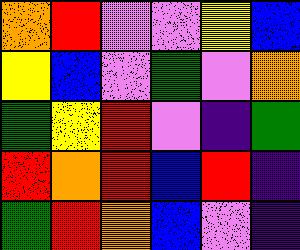[["orange", "red", "violet", "violet", "yellow", "blue"], ["yellow", "blue", "violet", "green", "violet", "orange"], ["green", "yellow", "red", "violet", "indigo", "green"], ["red", "orange", "red", "blue", "red", "indigo"], ["green", "red", "orange", "blue", "violet", "indigo"]]